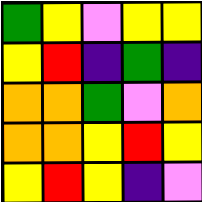[["green", "yellow", "violet", "yellow", "yellow"], ["yellow", "red", "indigo", "green", "indigo"], ["orange", "orange", "green", "violet", "orange"], ["orange", "orange", "yellow", "red", "yellow"], ["yellow", "red", "yellow", "indigo", "violet"]]